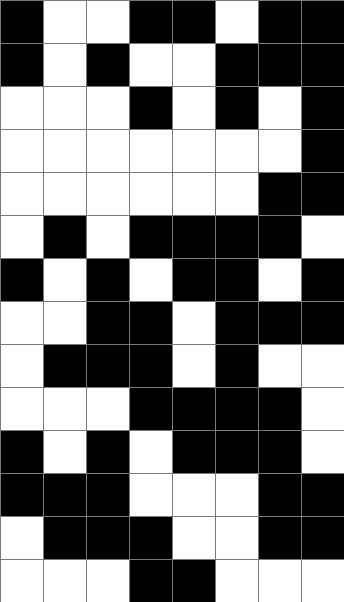[["black", "white", "white", "black", "black", "white", "black", "black"], ["black", "white", "black", "white", "white", "black", "black", "black"], ["white", "white", "white", "black", "white", "black", "white", "black"], ["white", "white", "white", "white", "white", "white", "white", "black"], ["white", "white", "white", "white", "white", "white", "black", "black"], ["white", "black", "white", "black", "black", "black", "black", "white"], ["black", "white", "black", "white", "black", "black", "white", "black"], ["white", "white", "black", "black", "white", "black", "black", "black"], ["white", "black", "black", "black", "white", "black", "white", "white"], ["white", "white", "white", "black", "black", "black", "black", "white"], ["black", "white", "black", "white", "black", "black", "black", "white"], ["black", "black", "black", "white", "white", "white", "black", "black"], ["white", "black", "black", "black", "white", "white", "black", "black"], ["white", "white", "white", "black", "black", "white", "white", "white"]]